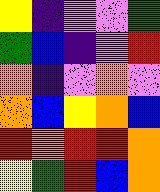[["yellow", "indigo", "violet", "violet", "green"], ["green", "blue", "indigo", "violet", "red"], ["orange", "indigo", "violet", "orange", "violet"], ["orange", "blue", "yellow", "orange", "blue"], ["red", "orange", "red", "red", "orange"], ["yellow", "green", "red", "blue", "orange"]]